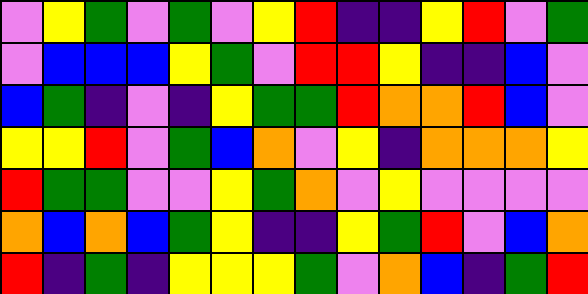[["violet", "yellow", "green", "violet", "green", "violet", "yellow", "red", "indigo", "indigo", "yellow", "red", "violet", "green"], ["violet", "blue", "blue", "blue", "yellow", "green", "violet", "red", "red", "yellow", "indigo", "indigo", "blue", "violet"], ["blue", "green", "indigo", "violet", "indigo", "yellow", "green", "green", "red", "orange", "orange", "red", "blue", "violet"], ["yellow", "yellow", "red", "violet", "green", "blue", "orange", "violet", "yellow", "indigo", "orange", "orange", "orange", "yellow"], ["red", "green", "green", "violet", "violet", "yellow", "green", "orange", "violet", "yellow", "violet", "violet", "violet", "violet"], ["orange", "blue", "orange", "blue", "green", "yellow", "indigo", "indigo", "yellow", "green", "red", "violet", "blue", "orange"], ["red", "indigo", "green", "indigo", "yellow", "yellow", "yellow", "green", "violet", "orange", "blue", "indigo", "green", "red"]]